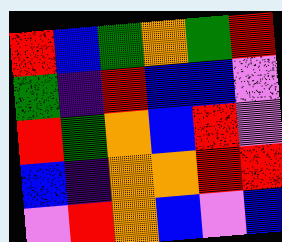[["red", "blue", "green", "orange", "green", "red"], ["green", "indigo", "red", "blue", "blue", "violet"], ["red", "green", "orange", "blue", "red", "violet"], ["blue", "indigo", "orange", "orange", "red", "red"], ["violet", "red", "orange", "blue", "violet", "blue"]]